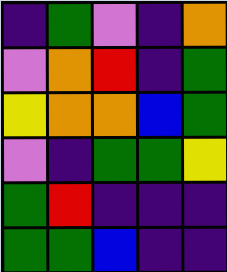[["indigo", "green", "violet", "indigo", "orange"], ["violet", "orange", "red", "indigo", "green"], ["yellow", "orange", "orange", "blue", "green"], ["violet", "indigo", "green", "green", "yellow"], ["green", "red", "indigo", "indigo", "indigo"], ["green", "green", "blue", "indigo", "indigo"]]